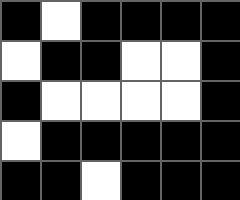[["black", "white", "black", "black", "black", "black"], ["white", "black", "black", "white", "white", "black"], ["black", "white", "white", "white", "white", "black"], ["white", "black", "black", "black", "black", "black"], ["black", "black", "white", "black", "black", "black"]]